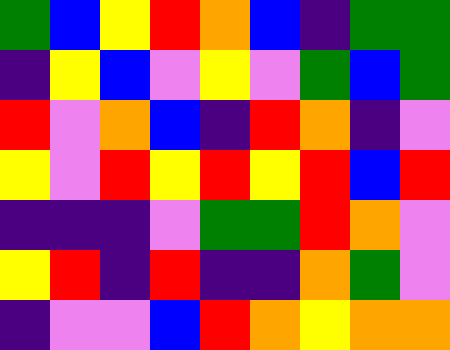[["green", "blue", "yellow", "red", "orange", "blue", "indigo", "green", "green"], ["indigo", "yellow", "blue", "violet", "yellow", "violet", "green", "blue", "green"], ["red", "violet", "orange", "blue", "indigo", "red", "orange", "indigo", "violet"], ["yellow", "violet", "red", "yellow", "red", "yellow", "red", "blue", "red"], ["indigo", "indigo", "indigo", "violet", "green", "green", "red", "orange", "violet"], ["yellow", "red", "indigo", "red", "indigo", "indigo", "orange", "green", "violet"], ["indigo", "violet", "violet", "blue", "red", "orange", "yellow", "orange", "orange"]]